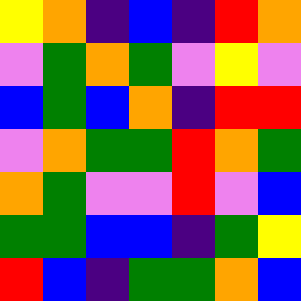[["yellow", "orange", "indigo", "blue", "indigo", "red", "orange"], ["violet", "green", "orange", "green", "violet", "yellow", "violet"], ["blue", "green", "blue", "orange", "indigo", "red", "red"], ["violet", "orange", "green", "green", "red", "orange", "green"], ["orange", "green", "violet", "violet", "red", "violet", "blue"], ["green", "green", "blue", "blue", "indigo", "green", "yellow"], ["red", "blue", "indigo", "green", "green", "orange", "blue"]]